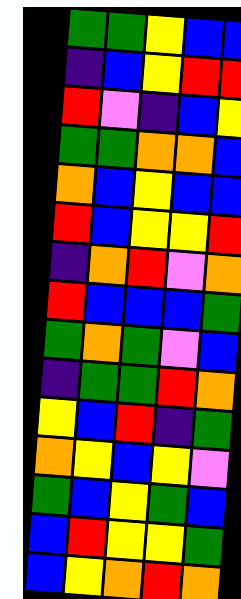[["green", "green", "yellow", "blue", "blue"], ["indigo", "blue", "yellow", "red", "red"], ["red", "violet", "indigo", "blue", "yellow"], ["green", "green", "orange", "orange", "blue"], ["orange", "blue", "yellow", "blue", "blue"], ["red", "blue", "yellow", "yellow", "red"], ["indigo", "orange", "red", "violet", "orange"], ["red", "blue", "blue", "blue", "green"], ["green", "orange", "green", "violet", "blue"], ["indigo", "green", "green", "red", "orange"], ["yellow", "blue", "red", "indigo", "green"], ["orange", "yellow", "blue", "yellow", "violet"], ["green", "blue", "yellow", "green", "blue"], ["blue", "red", "yellow", "yellow", "green"], ["blue", "yellow", "orange", "red", "orange"]]